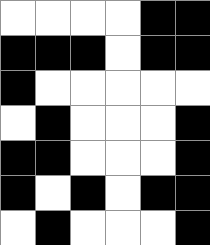[["white", "white", "white", "white", "black", "black"], ["black", "black", "black", "white", "black", "black"], ["black", "white", "white", "white", "white", "white"], ["white", "black", "white", "white", "white", "black"], ["black", "black", "white", "white", "white", "black"], ["black", "white", "black", "white", "black", "black"], ["white", "black", "white", "white", "white", "black"]]